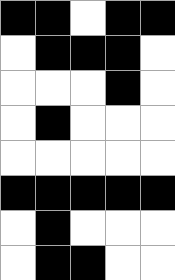[["black", "black", "white", "black", "black"], ["white", "black", "black", "black", "white"], ["white", "white", "white", "black", "white"], ["white", "black", "white", "white", "white"], ["white", "white", "white", "white", "white"], ["black", "black", "black", "black", "black"], ["white", "black", "white", "white", "white"], ["white", "black", "black", "white", "white"]]